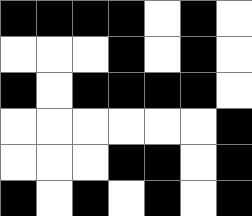[["black", "black", "black", "black", "white", "black", "white"], ["white", "white", "white", "black", "white", "black", "white"], ["black", "white", "black", "black", "black", "black", "white"], ["white", "white", "white", "white", "white", "white", "black"], ["white", "white", "white", "black", "black", "white", "black"], ["black", "white", "black", "white", "black", "white", "black"]]